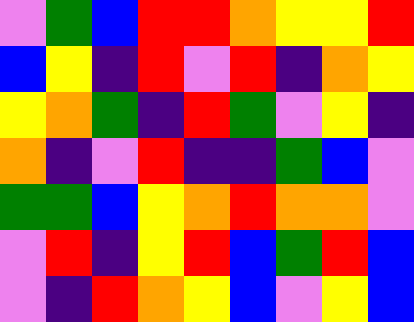[["violet", "green", "blue", "red", "red", "orange", "yellow", "yellow", "red"], ["blue", "yellow", "indigo", "red", "violet", "red", "indigo", "orange", "yellow"], ["yellow", "orange", "green", "indigo", "red", "green", "violet", "yellow", "indigo"], ["orange", "indigo", "violet", "red", "indigo", "indigo", "green", "blue", "violet"], ["green", "green", "blue", "yellow", "orange", "red", "orange", "orange", "violet"], ["violet", "red", "indigo", "yellow", "red", "blue", "green", "red", "blue"], ["violet", "indigo", "red", "orange", "yellow", "blue", "violet", "yellow", "blue"]]